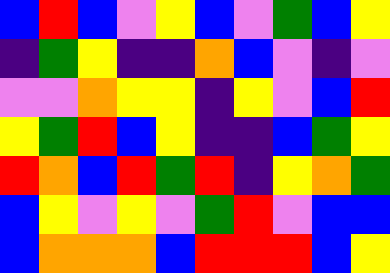[["blue", "red", "blue", "violet", "yellow", "blue", "violet", "green", "blue", "yellow"], ["indigo", "green", "yellow", "indigo", "indigo", "orange", "blue", "violet", "indigo", "violet"], ["violet", "violet", "orange", "yellow", "yellow", "indigo", "yellow", "violet", "blue", "red"], ["yellow", "green", "red", "blue", "yellow", "indigo", "indigo", "blue", "green", "yellow"], ["red", "orange", "blue", "red", "green", "red", "indigo", "yellow", "orange", "green"], ["blue", "yellow", "violet", "yellow", "violet", "green", "red", "violet", "blue", "blue"], ["blue", "orange", "orange", "orange", "blue", "red", "red", "red", "blue", "yellow"]]